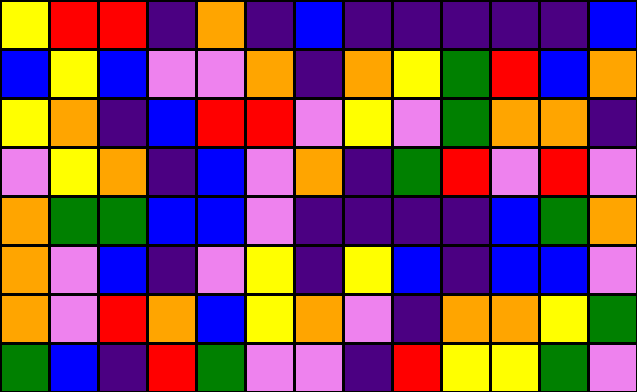[["yellow", "red", "red", "indigo", "orange", "indigo", "blue", "indigo", "indigo", "indigo", "indigo", "indigo", "blue"], ["blue", "yellow", "blue", "violet", "violet", "orange", "indigo", "orange", "yellow", "green", "red", "blue", "orange"], ["yellow", "orange", "indigo", "blue", "red", "red", "violet", "yellow", "violet", "green", "orange", "orange", "indigo"], ["violet", "yellow", "orange", "indigo", "blue", "violet", "orange", "indigo", "green", "red", "violet", "red", "violet"], ["orange", "green", "green", "blue", "blue", "violet", "indigo", "indigo", "indigo", "indigo", "blue", "green", "orange"], ["orange", "violet", "blue", "indigo", "violet", "yellow", "indigo", "yellow", "blue", "indigo", "blue", "blue", "violet"], ["orange", "violet", "red", "orange", "blue", "yellow", "orange", "violet", "indigo", "orange", "orange", "yellow", "green"], ["green", "blue", "indigo", "red", "green", "violet", "violet", "indigo", "red", "yellow", "yellow", "green", "violet"]]